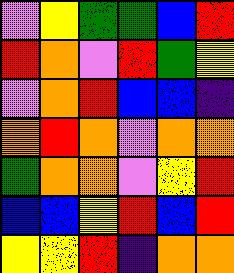[["violet", "yellow", "green", "green", "blue", "red"], ["red", "orange", "violet", "red", "green", "yellow"], ["violet", "orange", "red", "blue", "blue", "indigo"], ["orange", "red", "orange", "violet", "orange", "orange"], ["green", "orange", "orange", "violet", "yellow", "red"], ["blue", "blue", "yellow", "red", "blue", "red"], ["yellow", "yellow", "red", "indigo", "orange", "orange"]]